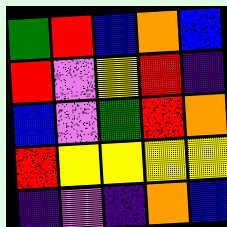[["green", "red", "blue", "orange", "blue"], ["red", "violet", "yellow", "red", "indigo"], ["blue", "violet", "green", "red", "orange"], ["red", "yellow", "yellow", "yellow", "yellow"], ["indigo", "violet", "indigo", "orange", "blue"]]